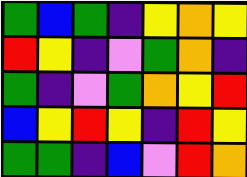[["green", "blue", "green", "indigo", "yellow", "orange", "yellow"], ["red", "yellow", "indigo", "violet", "green", "orange", "indigo"], ["green", "indigo", "violet", "green", "orange", "yellow", "red"], ["blue", "yellow", "red", "yellow", "indigo", "red", "yellow"], ["green", "green", "indigo", "blue", "violet", "red", "orange"]]